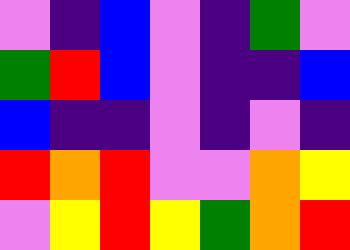[["violet", "indigo", "blue", "violet", "indigo", "green", "violet"], ["green", "red", "blue", "violet", "indigo", "indigo", "blue"], ["blue", "indigo", "indigo", "violet", "indigo", "violet", "indigo"], ["red", "orange", "red", "violet", "violet", "orange", "yellow"], ["violet", "yellow", "red", "yellow", "green", "orange", "red"]]